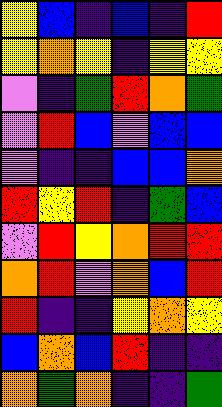[["yellow", "blue", "indigo", "blue", "indigo", "red"], ["yellow", "orange", "yellow", "indigo", "yellow", "yellow"], ["violet", "indigo", "green", "red", "orange", "green"], ["violet", "red", "blue", "violet", "blue", "blue"], ["violet", "indigo", "indigo", "blue", "blue", "orange"], ["red", "yellow", "red", "indigo", "green", "blue"], ["violet", "red", "yellow", "orange", "red", "red"], ["orange", "red", "violet", "orange", "blue", "red"], ["red", "indigo", "indigo", "yellow", "orange", "yellow"], ["blue", "orange", "blue", "red", "indigo", "indigo"], ["orange", "green", "orange", "indigo", "indigo", "green"]]